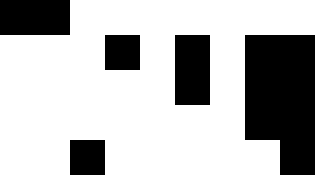[["black", "black", "white", "white", "white", "white", "white", "white", "white"], ["white", "white", "white", "black", "white", "black", "white", "black", "black"], ["white", "white", "white", "white", "white", "black", "white", "black", "black"], ["white", "white", "white", "white", "white", "white", "white", "black", "black"], ["white", "white", "black", "white", "white", "white", "white", "white", "black"]]